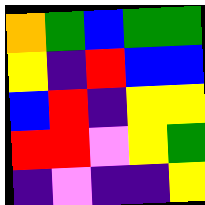[["orange", "green", "blue", "green", "green"], ["yellow", "indigo", "red", "blue", "blue"], ["blue", "red", "indigo", "yellow", "yellow"], ["red", "red", "violet", "yellow", "green"], ["indigo", "violet", "indigo", "indigo", "yellow"]]